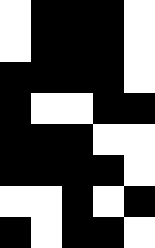[["white", "black", "black", "black", "white"], ["white", "black", "black", "black", "white"], ["black", "black", "black", "black", "white"], ["black", "white", "white", "black", "black"], ["black", "black", "black", "white", "white"], ["black", "black", "black", "black", "white"], ["white", "white", "black", "white", "black"], ["black", "white", "black", "black", "white"]]